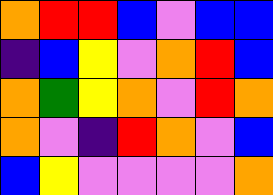[["orange", "red", "red", "blue", "violet", "blue", "blue"], ["indigo", "blue", "yellow", "violet", "orange", "red", "blue"], ["orange", "green", "yellow", "orange", "violet", "red", "orange"], ["orange", "violet", "indigo", "red", "orange", "violet", "blue"], ["blue", "yellow", "violet", "violet", "violet", "violet", "orange"]]